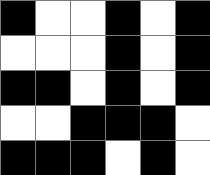[["black", "white", "white", "black", "white", "black"], ["white", "white", "white", "black", "white", "black"], ["black", "black", "white", "black", "white", "black"], ["white", "white", "black", "black", "black", "white"], ["black", "black", "black", "white", "black", "white"]]